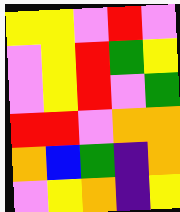[["yellow", "yellow", "violet", "red", "violet"], ["violet", "yellow", "red", "green", "yellow"], ["violet", "yellow", "red", "violet", "green"], ["red", "red", "violet", "orange", "orange"], ["orange", "blue", "green", "indigo", "orange"], ["violet", "yellow", "orange", "indigo", "yellow"]]